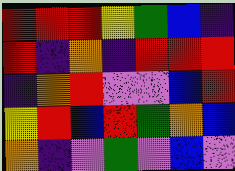[["red", "red", "red", "yellow", "green", "blue", "indigo"], ["red", "indigo", "orange", "indigo", "red", "red", "red"], ["indigo", "orange", "red", "violet", "violet", "blue", "red"], ["yellow", "red", "blue", "red", "green", "orange", "blue"], ["orange", "indigo", "violet", "green", "violet", "blue", "violet"]]